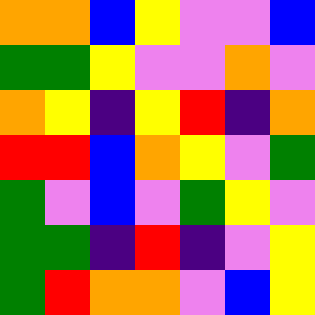[["orange", "orange", "blue", "yellow", "violet", "violet", "blue"], ["green", "green", "yellow", "violet", "violet", "orange", "violet"], ["orange", "yellow", "indigo", "yellow", "red", "indigo", "orange"], ["red", "red", "blue", "orange", "yellow", "violet", "green"], ["green", "violet", "blue", "violet", "green", "yellow", "violet"], ["green", "green", "indigo", "red", "indigo", "violet", "yellow"], ["green", "red", "orange", "orange", "violet", "blue", "yellow"]]